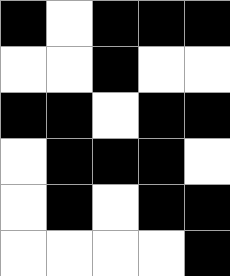[["black", "white", "black", "black", "black"], ["white", "white", "black", "white", "white"], ["black", "black", "white", "black", "black"], ["white", "black", "black", "black", "white"], ["white", "black", "white", "black", "black"], ["white", "white", "white", "white", "black"]]